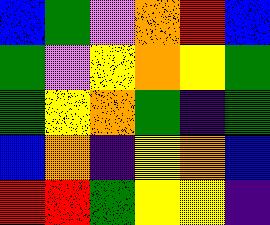[["blue", "green", "violet", "orange", "red", "blue"], ["green", "violet", "yellow", "orange", "yellow", "green"], ["green", "yellow", "orange", "green", "indigo", "green"], ["blue", "orange", "indigo", "yellow", "orange", "blue"], ["red", "red", "green", "yellow", "yellow", "indigo"]]